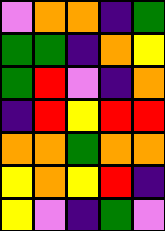[["violet", "orange", "orange", "indigo", "green"], ["green", "green", "indigo", "orange", "yellow"], ["green", "red", "violet", "indigo", "orange"], ["indigo", "red", "yellow", "red", "red"], ["orange", "orange", "green", "orange", "orange"], ["yellow", "orange", "yellow", "red", "indigo"], ["yellow", "violet", "indigo", "green", "violet"]]